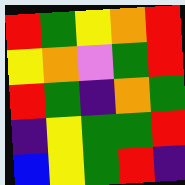[["red", "green", "yellow", "orange", "red"], ["yellow", "orange", "violet", "green", "red"], ["red", "green", "indigo", "orange", "green"], ["indigo", "yellow", "green", "green", "red"], ["blue", "yellow", "green", "red", "indigo"]]